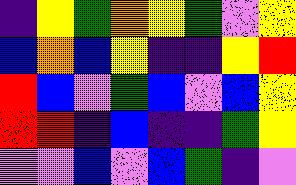[["indigo", "yellow", "green", "orange", "yellow", "green", "violet", "yellow"], ["blue", "orange", "blue", "yellow", "indigo", "indigo", "yellow", "red"], ["red", "blue", "violet", "green", "blue", "violet", "blue", "yellow"], ["red", "red", "indigo", "blue", "indigo", "indigo", "green", "yellow"], ["violet", "violet", "blue", "violet", "blue", "green", "indigo", "violet"]]